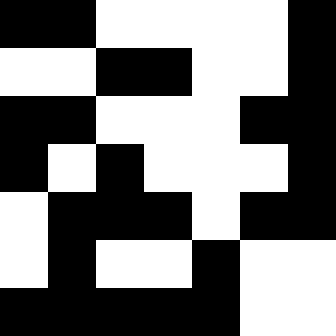[["black", "black", "white", "white", "white", "white", "black"], ["white", "white", "black", "black", "white", "white", "black"], ["black", "black", "white", "white", "white", "black", "black"], ["black", "white", "black", "white", "white", "white", "black"], ["white", "black", "black", "black", "white", "black", "black"], ["white", "black", "white", "white", "black", "white", "white"], ["black", "black", "black", "black", "black", "white", "white"]]